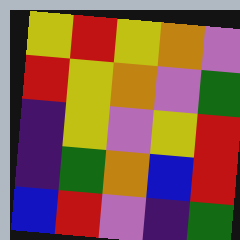[["yellow", "red", "yellow", "orange", "violet"], ["red", "yellow", "orange", "violet", "green"], ["indigo", "yellow", "violet", "yellow", "red"], ["indigo", "green", "orange", "blue", "red"], ["blue", "red", "violet", "indigo", "green"]]